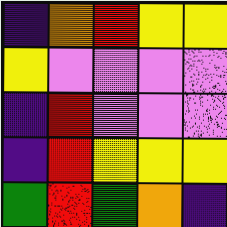[["indigo", "orange", "red", "yellow", "yellow"], ["yellow", "violet", "violet", "violet", "violet"], ["indigo", "red", "violet", "violet", "violet"], ["indigo", "red", "yellow", "yellow", "yellow"], ["green", "red", "green", "orange", "indigo"]]